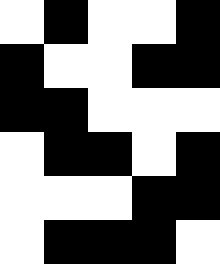[["white", "black", "white", "white", "black"], ["black", "white", "white", "black", "black"], ["black", "black", "white", "white", "white"], ["white", "black", "black", "white", "black"], ["white", "white", "white", "black", "black"], ["white", "black", "black", "black", "white"]]